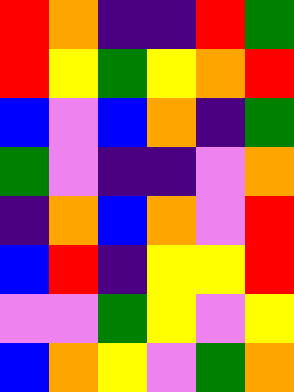[["red", "orange", "indigo", "indigo", "red", "green"], ["red", "yellow", "green", "yellow", "orange", "red"], ["blue", "violet", "blue", "orange", "indigo", "green"], ["green", "violet", "indigo", "indigo", "violet", "orange"], ["indigo", "orange", "blue", "orange", "violet", "red"], ["blue", "red", "indigo", "yellow", "yellow", "red"], ["violet", "violet", "green", "yellow", "violet", "yellow"], ["blue", "orange", "yellow", "violet", "green", "orange"]]